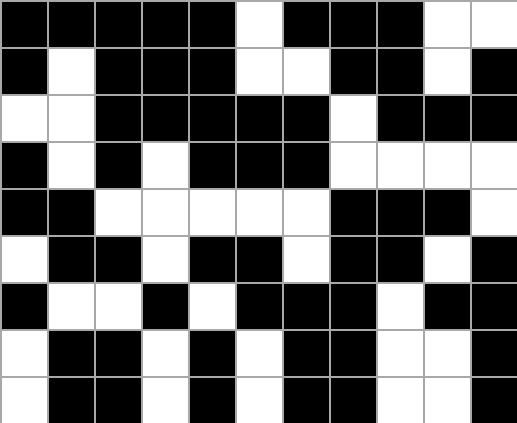[["black", "black", "black", "black", "black", "white", "black", "black", "black", "white", "white"], ["black", "white", "black", "black", "black", "white", "white", "black", "black", "white", "black"], ["white", "white", "black", "black", "black", "black", "black", "white", "black", "black", "black"], ["black", "white", "black", "white", "black", "black", "black", "white", "white", "white", "white"], ["black", "black", "white", "white", "white", "white", "white", "black", "black", "black", "white"], ["white", "black", "black", "white", "black", "black", "white", "black", "black", "white", "black"], ["black", "white", "white", "black", "white", "black", "black", "black", "white", "black", "black"], ["white", "black", "black", "white", "black", "white", "black", "black", "white", "white", "black"], ["white", "black", "black", "white", "black", "white", "black", "black", "white", "white", "black"]]